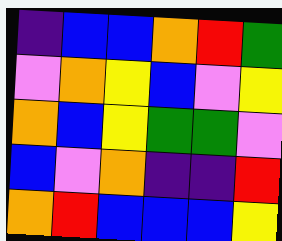[["indigo", "blue", "blue", "orange", "red", "green"], ["violet", "orange", "yellow", "blue", "violet", "yellow"], ["orange", "blue", "yellow", "green", "green", "violet"], ["blue", "violet", "orange", "indigo", "indigo", "red"], ["orange", "red", "blue", "blue", "blue", "yellow"]]